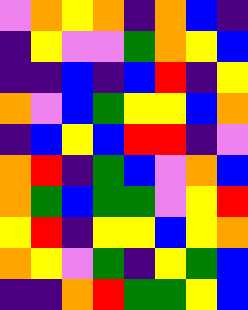[["violet", "orange", "yellow", "orange", "indigo", "orange", "blue", "indigo"], ["indigo", "yellow", "violet", "violet", "green", "orange", "yellow", "blue"], ["indigo", "indigo", "blue", "indigo", "blue", "red", "indigo", "yellow"], ["orange", "violet", "blue", "green", "yellow", "yellow", "blue", "orange"], ["indigo", "blue", "yellow", "blue", "red", "red", "indigo", "violet"], ["orange", "red", "indigo", "green", "blue", "violet", "orange", "blue"], ["orange", "green", "blue", "green", "green", "violet", "yellow", "red"], ["yellow", "red", "indigo", "yellow", "yellow", "blue", "yellow", "orange"], ["orange", "yellow", "violet", "green", "indigo", "yellow", "green", "blue"], ["indigo", "indigo", "orange", "red", "green", "green", "yellow", "blue"]]